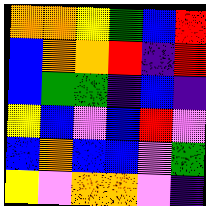[["orange", "orange", "yellow", "green", "blue", "red"], ["blue", "orange", "orange", "red", "indigo", "red"], ["blue", "green", "green", "indigo", "blue", "indigo"], ["yellow", "blue", "violet", "blue", "red", "violet"], ["blue", "orange", "blue", "blue", "violet", "green"], ["yellow", "violet", "orange", "orange", "violet", "indigo"]]